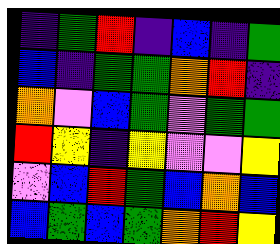[["indigo", "green", "red", "indigo", "blue", "indigo", "green"], ["blue", "indigo", "green", "green", "orange", "red", "indigo"], ["orange", "violet", "blue", "green", "violet", "green", "green"], ["red", "yellow", "indigo", "yellow", "violet", "violet", "yellow"], ["violet", "blue", "red", "green", "blue", "orange", "blue"], ["blue", "green", "blue", "green", "orange", "red", "yellow"]]